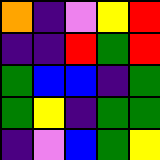[["orange", "indigo", "violet", "yellow", "red"], ["indigo", "indigo", "red", "green", "red"], ["green", "blue", "blue", "indigo", "green"], ["green", "yellow", "indigo", "green", "green"], ["indigo", "violet", "blue", "green", "yellow"]]